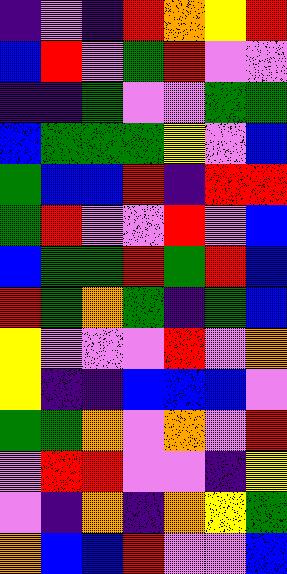[["indigo", "violet", "indigo", "red", "orange", "yellow", "red"], ["blue", "red", "violet", "green", "red", "violet", "violet"], ["indigo", "indigo", "green", "violet", "violet", "green", "green"], ["blue", "green", "green", "green", "yellow", "violet", "blue"], ["green", "blue", "blue", "red", "indigo", "red", "red"], ["green", "red", "violet", "violet", "red", "violet", "blue"], ["blue", "green", "green", "red", "green", "red", "blue"], ["red", "green", "orange", "green", "indigo", "green", "blue"], ["yellow", "violet", "violet", "violet", "red", "violet", "orange"], ["yellow", "indigo", "indigo", "blue", "blue", "blue", "violet"], ["green", "green", "orange", "violet", "orange", "violet", "red"], ["violet", "red", "red", "violet", "violet", "indigo", "yellow"], ["violet", "indigo", "orange", "indigo", "orange", "yellow", "green"], ["orange", "blue", "blue", "red", "violet", "violet", "blue"]]